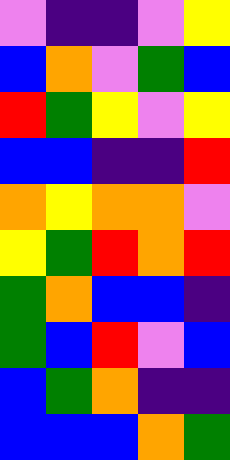[["violet", "indigo", "indigo", "violet", "yellow"], ["blue", "orange", "violet", "green", "blue"], ["red", "green", "yellow", "violet", "yellow"], ["blue", "blue", "indigo", "indigo", "red"], ["orange", "yellow", "orange", "orange", "violet"], ["yellow", "green", "red", "orange", "red"], ["green", "orange", "blue", "blue", "indigo"], ["green", "blue", "red", "violet", "blue"], ["blue", "green", "orange", "indigo", "indigo"], ["blue", "blue", "blue", "orange", "green"]]